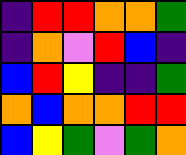[["indigo", "red", "red", "orange", "orange", "green"], ["indigo", "orange", "violet", "red", "blue", "indigo"], ["blue", "red", "yellow", "indigo", "indigo", "green"], ["orange", "blue", "orange", "orange", "red", "red"], ["blue", "yellow", "green", "violet", "green", "orange"]]